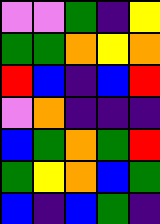[["violet", "violet", "green", "indigo", "yellow"], ["green", "green", "orange", "yellow", "orange"], ["red", "blue", "indigo", "blue", "red"], ["violet", "orange", "indigo", "indigo", "indigo"], ["blue", "green", "orange", "green", "red"], ["green", "yellow", "orange", "blue", "green"], ["blue", "indigo", "blue", "green", "indigo"]]